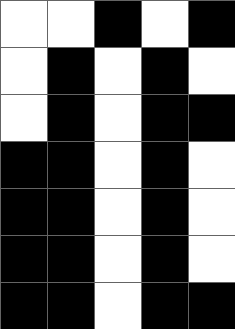[["white", "white", "black", "white", "black"], ["white", "black", "white", "black", "white"], ["white", "black", "white", "black", "black"], ["black", "black", "white", "black", "white"], ["black", "black", "white", "black", "white"], ["black", "black", "white", "black", "white"], ["black", "black", "white", "black", "black"]]